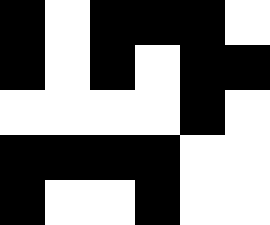[["black", "white", "black", "black", "black", "white"], ["black", "white", "black", "white", "black", "black"], ["white", "white", "white", "white", "black", "white"], ["black", "black", "black", "black", "white", "white"], ["black", "white", "white", "black", "white", "white"]]